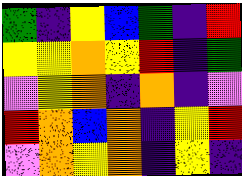[["green", "indigo", "yellow", "blue", "green", "indigo", "red"], ["yellow", "yellow", "orange", "yellow", "red", "indigo", "green"], ["violet", "yellow", "orange", "indigo", "orange", "indigo", "violet"], ["red", "orange", "blue", "orange", "indigo", "yellow", "red"], ["violet", "orange", "yellow", "orange", "indigo", "yellow", "indigo"]]